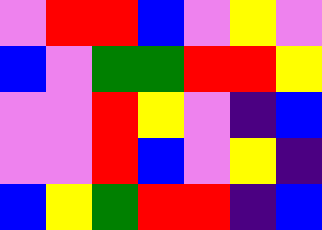[["violet", "red", "red", "blue", "violet", "yellow", "violet"], ["blue", "violet", "green", "green", "red", "red", "yellow"], ["violet", "violet", "red", "yellow", "violet", "indigo", "blue"], ["violet", "violet", "red", "blue", "violet", "yellow", "indigo"], ["blue", "yellow", "green", "red", "red", "indigo", "blue"]]